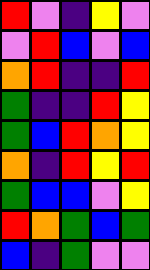[["red", "violet", "indigo", "yellow", "violet"], ["violet", "red", "blue", "violet", "blue"], ["orange", "red", "indigo", "indigo", "red"], ["green", "indigo", "indigo", "red", "yellow"], ["green", "blue", "red", "orange", "yellow"], ["orange", "indigo", "red", "yellow", "red"], ["green", "blue", "blue", "violet", "yellow"], ["red", "orange", "green", "blue", "green"], ["blue", "indigo", "green", "violet", "violet"]]